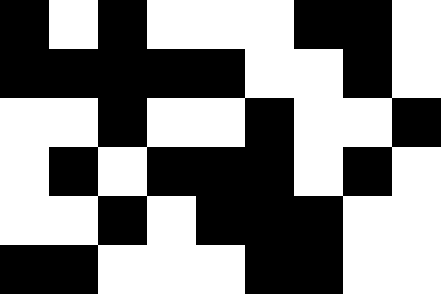[["black", "white", "black", "white", "white", "white", "black", "black", "white"], ["black", "black", "black", "black", "black", "white", "white", "black", "white"], ["white", "white", "black", "white", "white", "black", "white", "white", "black"], ["white", "black", "white", "black", "black", "black", "white", "black", "white"], ["white", "white", "black", "white", "black", "black", "black", "white", "white"], ["black", "black", "white", "white", "white", "black", "black", "white", "white"]]